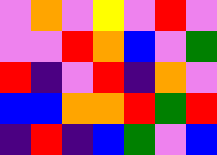[["violet", "orange", "violet", "yellow", "violet", "red", "violet"], ["violet", "violet", "red", "orange", "blue", "violet", "green"], ["red", "indigo", "violet", "red", "indigo", "orange", "violet"], ["blue", "blue", "orange", "orange", "red", "green", "red"], ["indigo", "red", "indigo", "blue", "green", "violet", "blue"]]